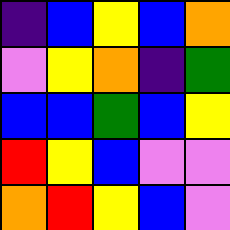[["indigo", "blue", "yellow", "blue", "orange"], ["violet", "yellow", "orange", "indigo", "green"], ["blue", "blue", "green", "blue", "yellow"], ["red", "yellow", "blue", "violet", "violet"], ["orange", "red", "yellow", "blue", "violet"]]